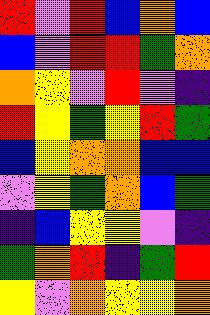[["red", "violet", "red", "blue", "orange", "blue"], ["blue", "violet", "red", "red", "green", "orange"], ["orange", "yellow", "violet", "red", "violet", "indigo"], ["red", "yellow", "green", "yellow", "red", "green"], ["blue", "yellow", "orange", "orange", "blue", "blue"], ["violet", "yellow", "green", "orange", "blue", "green"], ["indigo", "blue", "yellow", "yellow", "violet", "indigo"], ["green", "orange", "red", "indigo", "green", "red"], ["yellow", "violet", "orange", "yellow", "yellow", "orange"]]